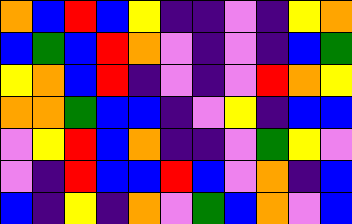[["orange", "blue", "red", "blue", "yellow", "indigo", "indigo", "violet", "indigo", "yellow", "orange"], ["blue", "green", "blue", "red", "orange", "violet", "indigo", "violet", "indigo", "blue", "green"], ["yellow", "orange", "blue", "red", "indigo", "violet", "indigo", "violet", "red", "orange", "yellow"], ["orange", "orange", "green", "blue", "blue", "indigo", "violet", "yellow", "indigo", "blue", "blue"], ["violet", "yellow", "red", "blue", "orange", "indigo", "indigo", "violet", "green", "yellow", "violet"], ["violet", "indigo", "red", "blue", "blue", "red", "blue", "violet", "orange", "indigo", "blue"], ["blue", "indigo", "yellow", "indigo", "orange", "violet", "green", "blue", "orange", "violet", "blue"]]